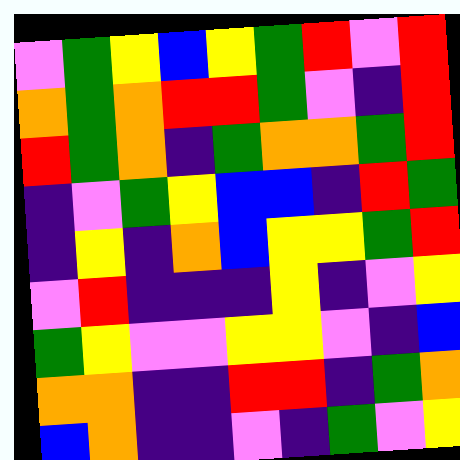[["violet", "green", "yellow", "blue", "yellow", "green", "red", "violet", "red"], ["orange", "green", "orange", "red", "red", "green", "violet", "indigo", "red"], ["red", "green", "orange", "indigo", "green", "orange", "orange", "green", "red"], ["indigo", "violet", "green", "yellow", "blue", "blue", "indigo", "red", "green"], ["indigo", "yellow", "indigo", "orange", "blue", "yellow", "yellow", "green", "red"], ["violet", "red", "indigo", "indigo", "indigo", "yellow", "indigo", "violet", "yellow"], ["green", "yellow", "violet", "violet", "yellow", "yellow", "violet", "indigo", "blue"], ["orange", "orange", "indigo", "indigo", "red", "red", "indigo", "green", "orange"], ["blue", "orange", "indigo", "indigo", "violet", "indigo", "green", "violet", "yellow"]]